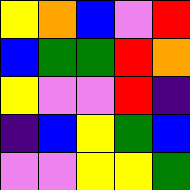[["yellow", "orange", "blue", "violet", "red"], ["blue", "green", "green", "red", "orange"], ["yellow", "violet", "violet", "red", "indigo"], ["indigo", "blue", "yellow", "green", "blue"], ["violet", "violet", "yellow", "yellow", "green"]]